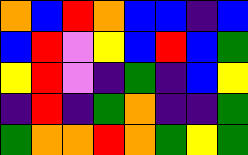[["orange", "blue", "red", "orange", "blue", "blue", "indigo", "blue"], ["blue", "red", "violet", "yellow", "blue", "red", "blue", "green"], ["yellow", "red", "violet", "indigo", "green", "indigo", "blue", "yellow"], ["indigo", "red", "indigo", "green", "orange", "indigo", "indigo", "green"], ["green", "orange", "orange", "red", "orange", "green", "yellow", "green"]]